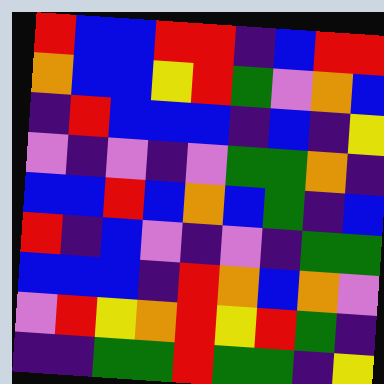[["red", "blue", "blue", "red", "red", "indigo", "blue", "red", "red"], ["orange", "blue", "blue", "yellow", "red", "green", "violet", "orange", "blue"], ["indigo", "red", "blue", "blue", "blue", "indigo", "blue", "indigo", "yellow"], ["violet", "indigo", "violet", "indigo", "violet", "green", "green", "orange", "indigo"], ["blue", "blue", "red", "blue", "orange", "blue", "green", "indigo", "blue"], ["red", "indigo", "blue", "violet", "indigo", "violet", "indigo", "green", "green"], ["blue", "blue", "blue", "indigo", "red", "orange", "blue", "orange", "violet"], ["violet", "red", "yellow", "orange", "red", "yellow", "red", "green", "indigo"], ["indigo", "indigo", "green", "green", "red", "green", "green", "indigo", "yellow"]]